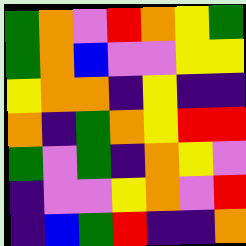[["green", "orange", "violet", "red", "orange", "yellow", "green"], ["green", "orange", "blue", "violet", "violet", "yellow", "yellow"], ["yellow", "orange", "orange", "indigo", "yellow", "indigo", "indigo"], ["orange", "indigo", "green", "orange", "yellow", "red", "red"], ["green", "violet", "green", "indigo", "orange", "yellow", "violet"], ["indigo", "violet", "violet", "yellow", "orange", "violet", "red"], ["indigo", "blue", "green", "red", "indigo", "indigo", "orange"]]